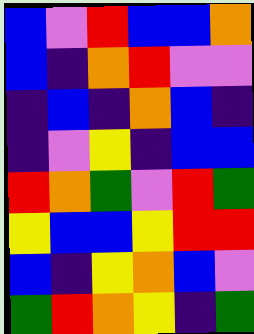[["blue", "violet", "red", "blue", "blue", "orange"], ["blue", "indigo", "orange", "red", "violet", "violet"], ["indigo", "blue", "indigo", "orange", "blue", "indigo"], ["indigo", "violet", "yellow", "indigo", "blue", "blue"], ["red", "orange", "green", "violet", "red", "green"], ["yellow", "blue", "blue", "yellow", "red", "red"], ["blue", "indigo", "yellow", "orange", "blue", "violet"], ["green", "red", "orange", "yellow", "indigo", "green"]]